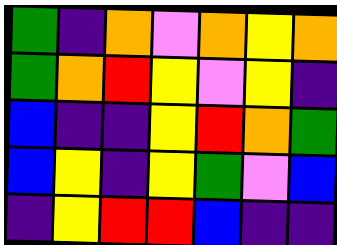[["green", "indigo", "orange", "violet", "orange", "yellow", "orange"], ["green", "orange", "red", "yellow", "violet", "yellow", "indigo"], ["blue", "indigo", "indigo", "yellow", "red", "orange", "green"], ["blue", "yellow", "indigo", "yellow", "green", "violet", "blue"], ["indigo", "yellow", "red", "red", "blue", "indigo", "indigo"]]